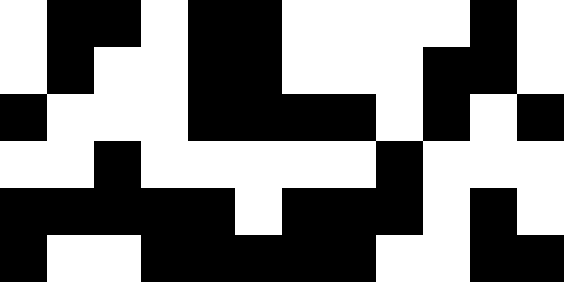[["white", "black", "black", "white", "black", "black", "white", "white", "white", "white", "black", "white"], ["white", "black", "white", "white", "black", "black", "white", "white", "white", "black", "black", "white"], ["black", "white", "white", "white", "black", "black", "black", "black", "white", "black", "white", "black"], ["white", "white", "black", "white", "white", "white", "white", "white", "black", "white", "white", "white"], ["black", "black", "black", "black", "black", "white", "black", "black", "black", "white", "black", "white"], ["black", "white", "white", "black", "black", "black", "black", "black", "white", "white", "black", "black"]]